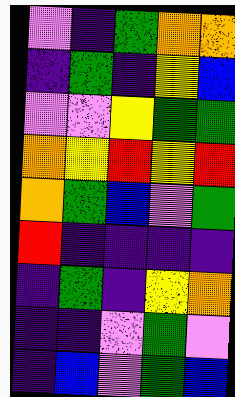[["violet", "indigo", "green", "orange", "orange"], ["indigo", "green", "indigo", "yellow", "blue"], ["violet", "violet", "yellow", "green", "green"], ["orange", "yellow", "red", "yellow", "red"], ["orange", "green", "blue", "violet", "green"], ["red", "indigo", "indigo", "indigo", "indigo"], ["indigo", "green", "indigo", "yellow", "orange"], ["indigo", "indigo", "violet", "green", "violet"], ["indigo", "blue", "violet", "green", "blue"]]